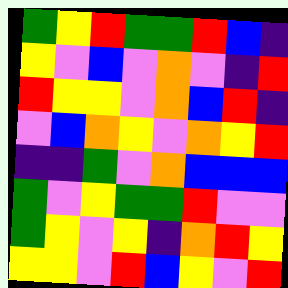[["green", "yellow", "red", "green", "green", "red", "blue", "indigo"], ["yellow", "violet", "blue", "violet", "orange", "violet", "indigo", "red"], ["red", "yellow", "yellow", "violet", "orange", "blue", "red", "indigo"], ["violet", "blue", "orange", "yellow", "violet", "orange", "yellow", "red"], ["indigo", "indigo", "green", "violet", "orange", "blue", "blue", "blue"], ["green", "violet", "yellow", "green", "green", "red", "violet", "violet"], ["green", "yellow", "violet", "yellow", "indigo", "orange", "red", "yellow"], ["yellow", "yellow", "violet", "red", "blue", "yellow", "violet", "red"]]